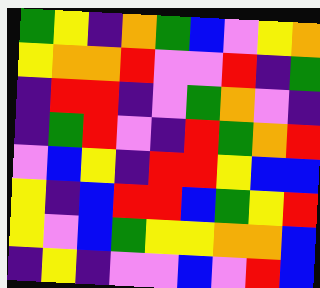[["green", "yellow", "indigo", "orange", "green", "blue", "violet", "yellow", "orange"], ["yellow", "orange", "orange", "red", "violet", "violet", "red", "indigo", "green"], ["indigo", "red", "red", "indigo", "violet", "green", "orange", "violet", "indigo"], ["indigo", "green", "red", "violet", "indigo", "red", "green", "orange", "red"], ["violet", "blue", "yellow", "indigo", "red", "red", "yellow", "blue", "blue"], ["yellow", "indigo", "blue", "red", "red", "blue", "green", "yellow", "red"], ["yellow", "violet", "blue", "green", "yellow", "yellow", "orange", "orange", "blue"], ["indigo", "yellow", "indigo", "violet", "violet", "blue", "violet", "red", "blue"]]